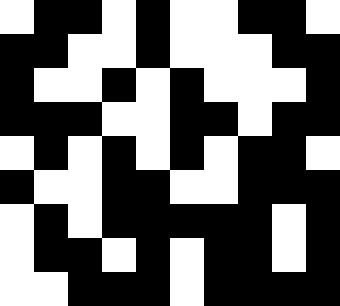[["white", "black", "black", "white", "black", "white", "white", "black", "black", "white"], ["black", "black", "white", "white", "black", "white", "white", "white", "black", "black"], ["black", "white", "white", "black", "white", "black", "white", "white", "white", "black"], ["black", "black", "black", "white", "white", "black", "black", "white", "black", "black"], ["white", "black", "white", "black", "white", "black", "white", "black", "black", "white"], ["black", "white", "white", "black", "black", "white", "white", "black", "black", "black"], ["white", "black", "white", "black", "black", "black", "black", "black", "white", "black"], ["white", "black", "black", "white", "black", "white", "black", "black", "white", "black"], ["white", "white", "black", "black", "black", "white", "black", "black", "black", "black"]]